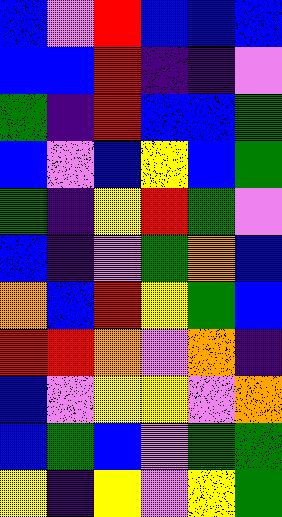[["blue", "violet", "red", "blue", "blue", "blue"], ["blue", "blue", "red", "indigo", "indigo", "violet"], ["green", "indigo", "red", "blue", "blue", "green"], ["blue", "violet", "blue", "yellow", "blue", "green"], ["green", "indigo", "yellow", "red", "green", "violet"], ["blue", "indigo", "violet", "green", "orange", "blue"], ["orange", "blue", "red", "yellow", "green", "blue"], ["red", "red", "orange", "violet", "orange", "indigo"], ["blue", "violet", "yellow", "yellow", "violet", "orange"], ["blue", "green", "blue", "violet", "green", "green"], ["yellow", "indigo", "yellow", "violet", "yellow", "green"]]